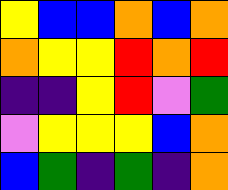[["yellow", "blue", "blue", "orange", "blue", "orange"], ["orange", "yellow", "yellow", "red", "orange", "red"], ["indigo", "indigo", "yellow", "red", "violet", "green"], ["violet", "yellow", "yellow", "yellow", "blue", "orange"], ["blue", "green", "indigo", "green", "indigo", "orange"]]